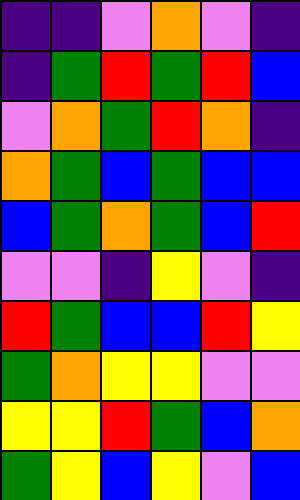[["indigo", "indigo", "violet", "orange", "violet", "indigo"], ["indigo", "green", "red", "green", "red", "blue"], ["violet", "orange", "green", "red", "orange", "indigo"], ["orange", "green", "blue", "green", "blue", "blue"], ["blue", "green", "orange", "green", "blue", "red"], ["violet", "violet", "indigo", "yellow", "violet", "indigo"], ["red", "green", "blue", "blue", "red", "yellow"], ["green", "orange", "yellow", "yellow", "violet", "violet"], ["yellow", "yellow", "red", "green", "blue", "orange"], ["green", "yellow", "blue", "yellow", "violet", "blue"]]